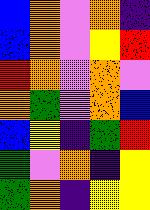[["blue", "orange", "violet", "orange", "indigo"], ["blue", "orange", "violet", "yellow", "red"], ["red", "orange", "violet", "orange", "violet"], ["orange", "green", "violet", "orange", "blue"], ["blue", "yellow", "indigo", "green", "red"], ["green", "violet", "orange", "indigo", "yellow"], ["green", "orange", "indigo", "yellow", "yellow"]]